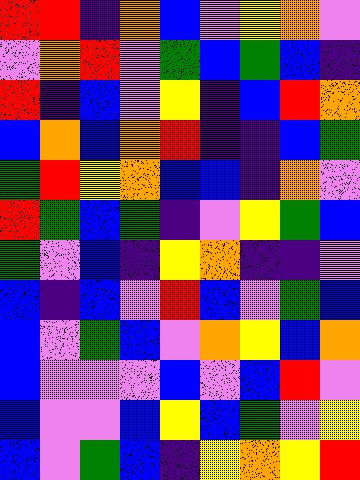[["red", "red", "indigo", "orange", "blue", "violet", "yellow", "orange", "violet"], ["violet", "orange", "red", "violet", "green", "blue", "green", "blue", "indigo"], ["red", "indigo", "blue", "violet", "yellow", "indigo", "blue", "red", "orange"], ["blue", "orange", "blue", "orange", "red", "indigo", "indigo", "blue", "green"], ["green", "red", "yellow", "orange", "blue", "blue", "indigo", "orange", "violet"], ["red", "green", "blue", "green", "indigo", "violet", "yellow", "green", "blue"], ["green", "violet", "blue", "indigo", "yellow", "orange", "indigo", "indigo", "violet"], ["blue", "indigo", "blue", "violet", "red", "blue", "violet", "green", "blue"], ["blue", "violet", "green", "blue", "violet", "orange", "yellow", "blue", "orange"], ["blue", "violet", "violet", "violet", "blue", "violet", "blue", "red", "violet"], ["blue", "violet", "violet", "blue", "yellow", "blue", "green", "violet", "yellow"], ["blue", "violet", "green", "blue", "indigo", "yellow", "orange", "yellow", "red"]]